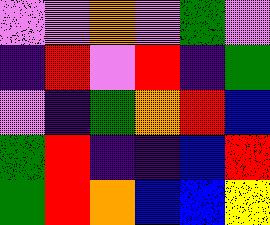[["violet", "violet", "orange", "violet", "green", "violet"], ["indigo", "red", "violet", "red", "indigo", "green"], ["violet", "indigo", "green", "orange", "red", "blue"], ["green", "red", "indigo", "indigo", "blue", "red"], ["green", "red", "orange", "blue", "blue", "yellow"]]